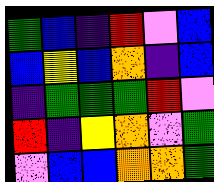[["green", "blue", "indigo", "red", "violet", "blue"], ["blue", "yellow", "blue", "orange", "indigo", "blue"], ["indigo", "green", "green", "green", "red", "violet"], ["red", "indigo", "yellow", "orange", "violet", "green"], ["violet", "blue", "blue", "orange", "orange", "green"]]